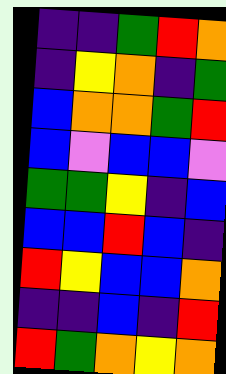[["indigo", "indigo", "green", "red", "orange"], ["indigo", "yellow", "orange", "indigo", "green"], ["blue", "orange", "orange", "green", "red"], ["blue", "violet", "blue", "blue", "violet"], ["green", "green", "yellow", "indigo", "blue"], ["blue", "blue", "red", "blue", "indigo"], ["red", "yellow", "blue", "blue", "orange"], ["indigo", "indigo", "blue", "indigo", "red"], ["red", "green", "orange", "yellow", "orange"]]